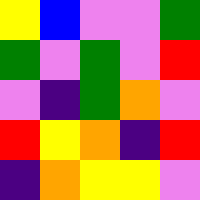[["yellow", "blue", "violet", "violet", "green"], ["green", "violet", "green", "violet", "red"], ["violet", "indigo", "green", "orange", "violet"], ["red", "yellow", "orange", "indigo", "red"], ["indigo", "orange", "yellow", "yellow", "violet"]]